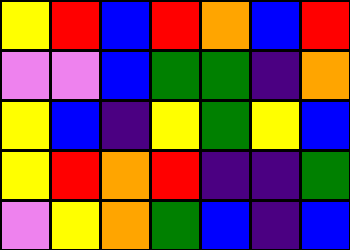[["yellow", "red", "blue", "red", "orange", "blue", "red"], ["violet", "violet", "blue", "green", "green", "indigo", "orange"], ["yellow", "blue", "indigo", "yellow", "green", "yellow", "blue"], ["yellow", "red", "orange", "red", "indigo", "indigo", "green"], ["violet", "yellow", "orange", "green", "blue", "indigo", "blue"]]